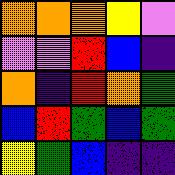[["orange", "orange", "orange", "yellow", "violet"], ["violet", "violet", "red", "blue", "indigo"], ["orange", "indigo", "red", "orange", "green"], ["blue", "red", "green", "blue", "green"], ["yellow", "green", "blue", "indigo", "indigo"]]